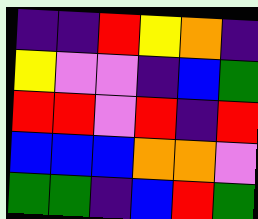[["indigo", "indigo", "red", "yellow", "orange", "indigo"], ["yellow", "violet", "violet", "indigo", "blue", "green"], ["red", "red", "violet", "red", "indigo", "red"], ["blue", "blue", "blue", "orange", "orange", "violet"], ["green", "green", "indigo", "blue", "red", "green"]]